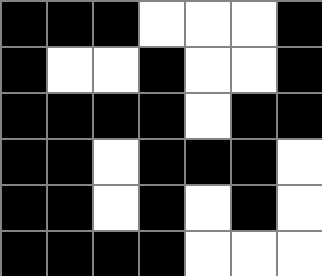[["black", "black", "black", "white", "white", "white", "black"], ["black", "white", "white", "black", "white", "white", "black"], ["black", "black", "black", "black", "white", "black", "black"], ["black", "black", "white", "black", "black", "black", "white"], ["black", "black", "white", "black", "white", "black", "white"], ["black", "black", "black", "black", "white", "white", "white"]]